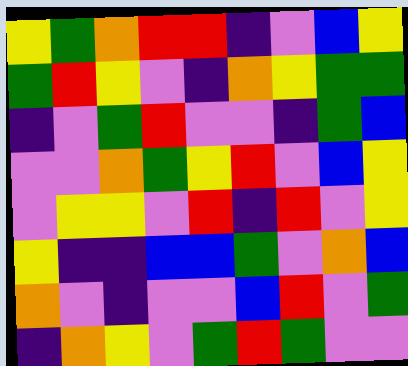[["yellow", "green", "orange", "red", "red", "indigo", "violet", "blue", "yellow"], ["green", "red", "yellow", "violet", "indigo", "orange", "yellow", "green", "green"], ["indigo", "violet", "green", "red", "violet", "violet", "indigo", "green", "blue"], ["violet", "violet", "orange", "green", "yellow", "red", "violet", "blue", "yellow"], ["violet", "yellow", "yellow", "violet", "red", "indigo", "red", "violet", "yellow"], ["yellow", "indigo", "indigo", "blue", "blue", "green", "violet", "orange", "blue"], ["orange", "violet", "indigo", "violet", "violet", "blue", "red", "violet", "green"], ["indigo", "orange", "yellow", "violet", "green", "red", "green", "violet", "violet"]]